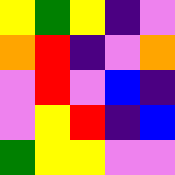[["yellow", "green", "yellow", "indigo", "violet"], ["orange", "red", "indigo", "violet", "orange"], ["violet", "red", "violet", "blue", "indigo"], ["violet", "yellow", "red", "indigo", "blue"], ["green", "yellow", "yellow", "violet", "violet"]]